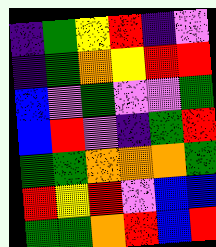[["indigo", "green", "yellow", "red", "indigo", "violet"], ["indigo", "green", "orange", "yellow", "red", "red"], ["blue", "violet", "green", "violet", "violet", "green"], ["blue", "red", "violet", "indigo", "green", "red"], ["green", "green", "orange", "orange", "orange", "green"], ["red", "yellow", "red", "violet", "blue", "blue"], ["green", "green", "orange", "red", "blue", "red"]]